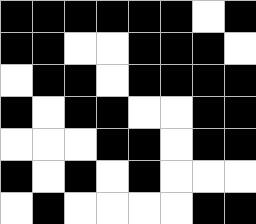[["black", "black", "black", "black", "black", "black", "white", "black"], ["black", "black", "white", "white", "black", "black", "black", "white"], ["white", "black", "black", "white", "black", "black", "black", "black"], ["black", "white", "black", "black", "white", "white", "black", "black"], ["white", "white", "white", "black", "black", "white", "black", "black"], ["black", "white", "black", "white", "black", "white", "white", "white"], ["white", "black", "white", "white", "white", "white", "black", "black"]]